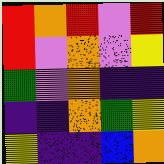[["red", "orange", "red", "violet", "red"], ["red", "violet", "orange", "violet", "yellow"], ["green", "violet", "orange", "indigo", "indigo"], ["indigo", "indigo", "orange", "green", "yellow"], ["yellow", "indigo", "indigo", "blue", "orange"]]